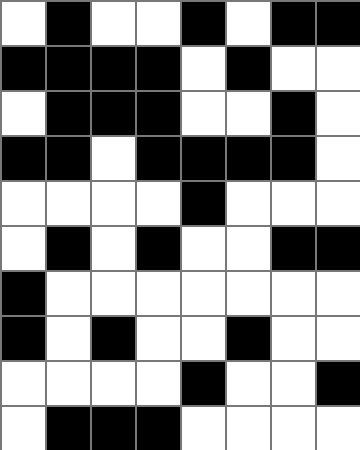[["white", "black", "white", "white", "black", "white", "black", "black"], ["black", "black", "black", "black", "white", "black", "white", "white"], ["white", "black", "black", "black", "white", "white", "black", "white"], ["black", "black", "white", "black", "black", "black", "black", "white"], ["white", "white", "white", "white", "black", "white", "white", "white"], ["white", "black", "white", "black", "white", "white", "black", "black"], ["black", "white", "white", "white", "white", "white", "white", "white"], ["black", "white", "black", "white", "white", "black", "white", "white"], ["white", "white", "white", "white", "black", "white", "white", "black"], ["white", "black", "black", "black", "white", "white", "white", "white"]]